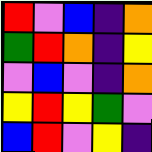[["red", "violet", "blue", "indigo", "orange"], ["green", "red", "orange", "indigo", "yellow"], ["violet", "blue", "violet", "indigo", "orange"], ["yellow", "red", "yellow", "green", "violet"], ["blue", "red", "violet", "yellow", "indigo"]]